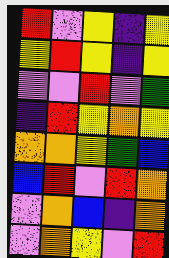[["red", "violet", "yellow", "indigo", "yellow"], ["yellow", "red", "yellow", "indigo", "yellow"], ["violet", "violet", "red", "violet", "green"], ["indigo", "red", "yellow", "orange", "yellow"], ["orange", "orange", "yellow", "green", "blue"], ["blue", "red", "violet", "red", "orange"], ["violet", "orange", "blue", "indigo", "orange"], ["violet", "orange", "yellow", "violet", "red"]]